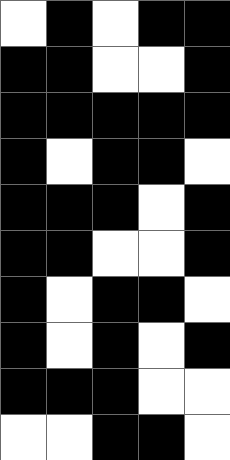[["white", "black", "white", "black", "black"], ["black", "black", "white", "white", "black"], ["black", "black", "black", "black", "black"], ["black", "white", "black", "black", "white"], ["black", "black", "black", "white", "black"], ["black", "black", "white", "white", "black"], ["black", "white", "black", "black", "white"], ["black", "white", "black", "white", "black"], ["black", "black", "black", "white", "white"], ["white", "white", "black", "black", "white"]]